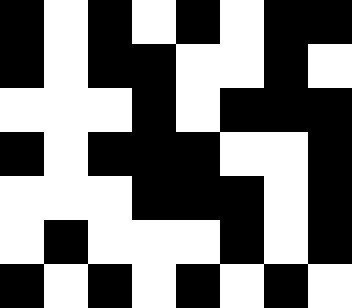[["black", "white", "black", "white", "black", "white", "black", "black"], ["black", "white", "black", "black", "white", "white", "black", "white"], ["white", "white", "white", "black", "white", "black", "black", "black"], ["black", "white", "black", "black", "black", "white", "white", "black"], ["white", "white", "white", "black", "black", "black", "white", "black"], ["white", "black", "white", "white", "white", "black", "white", "black"], ["black", "white", "black", "white", "black", "white", "black", "white"]]